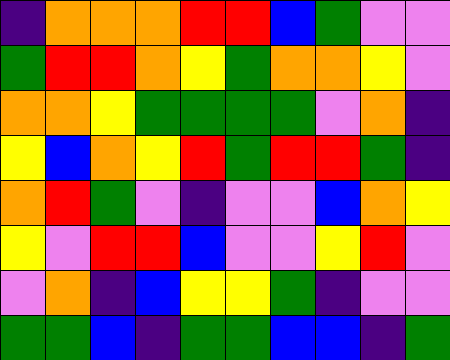[["indigo", "orange", "orange", "orange", "red", "red", "blue", "green", "violet", "violet"], ["green", "red", "red", "orange", "yellow", "green", "orange", "orange", "yellow", "violet"], ["orange", "orange", "yellow", "green", "green", "green", "green", "violet", "orange", "indigo"], ["yellow", "blue", "orange", "yellow", "red", "green", "red", "red", "green", "indigo"], ["orange", "red", "green", "violet", "indigo", "violet", "violet", "blue", "orange", "yellow"], ["yellow", "violet", "red", "red", "blue", "violet", "violet", "yellow", "red", "violet"], ["violet", "orange", "indigo", "blue", "yellow", "yellow", "green", "indigo", "violet", "violet"], ["green", "green", "blue", "indigo", "green", "green", "blue", "blue", "indigo", "green"]]